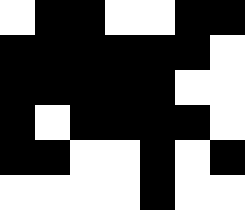[["white", "black", "black", "white", "white", "black", "black"], ["black", "black", "black", "black", "black", "black", "white"], ["black", "black", "black", "black", "black", "white", "white"], ["black", "white", "black", "black", "black", "black", "white"], ["black", "black", "white", "white", "black", "white", "black"], ["white", "white", "white", "white", "black", "white", "white"]]